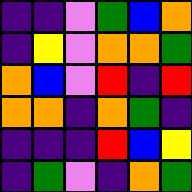[["indigo", "indigo", "violet", "green", "blue", "orange"], ["indigo", "yellow", "violet", "orange", "orange", "green"], ["orange", "blue", "violet", "red", "indigo", "red"], ["orange", "orange", "indigo", "orange", "green", "indigo"], ["indigo", "indigo", "indigo", "red", "blue", "yellow"], ["indigo", "green", "violet", "indigo", "orange", "green"]]